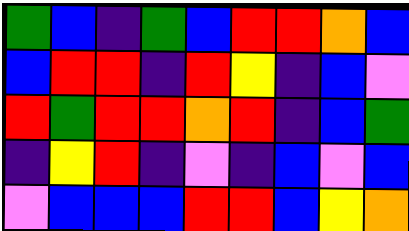[["green", "blue", "indigo", "green", "blue", "red", "red", "orange", "blue"], ["blue", "red", "red", "indigo", "red", "yellow", "indigo", "blue", "violet"], ["red", "green", "red", "red", "orange", "red", "indigo", "blue", "green"], ["indigo", "yellow", "red", "indigo", "violet", "indigo", "blue", "violet", "blue"], ["violet", "blue", "blue", "blue", "red", "red", "blue", "yellow", "orange"]]